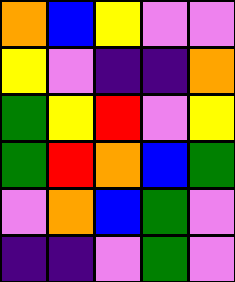[["orange", "blue", "yellow", "violet", "violet"], ["yellow", "violet", "indigo", "indigo", "orange"], ["green", "yellow", "red", "violet", "yellow"], ["green", "red", "orange", "blue", "green"], ["violet", "orange", "blue", "green", "violet"], ["indigo", "indigo", "violet", "green", "violet"]]